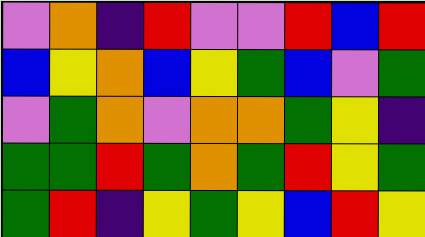[["violet", "orange", "indigo", "red", "violet", "violet", "red", "blue", "red"], ["blue", "yellow", "orange", "blue", "yellow", "green", "blue", "violet", "green"], ["violet", "green", "orange", "violet", "orange", "orange", "green", "yellow", "indigo"], ["green", "green", "red", "green", "orange", "green", "red", "yellow", "green"], ["green", "red", "indigo", "yellow", "green", "yellow", "blue", "red", "yellow"]]